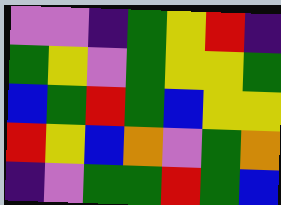[["violet", "violet", "indigo", "green", "yellow", "red", "indigo"], ["green", "yellow", "violet", "green", "yellow", "yellow", "green"], ["blue", "green", "red", "green", "blue", "yellow", "yellow"], ["red", "yellow", "blue", "orange", "violet", "green", "orange"], ["indigo", "violet", "green", "green", "red", "green", "blue"]]